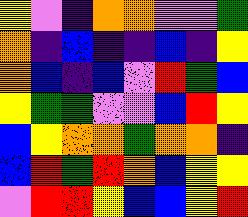[["yellow", "violet", "indigo", "orange", "orange", "violet", "violet", "green"], ["orange", "indigo", "blue", "indigo", "indigo", "blue", "indigo", "yellow"], ["orange", "blue", "indigo", "blue", "violet", "red", "green", "blue"], ["yellow", "green", "green", "violet", "violet", "blue", "red", "yellow"], ["blue", "yellow", "orange", "orange", "green", "orange", "orange", "indigo"], ["blue", "red", "green", "red", "orange", "blue", "yellow", "yellow"], ["violet", "red", "red", "yellow", "blue", "blue", "yellow", "red"]]